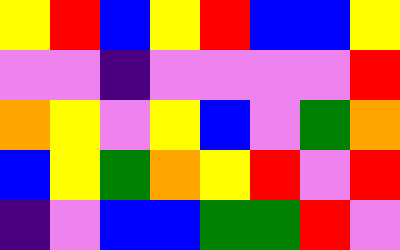[["yellow", "red", "blue", "yellow", "red", "blue", "blue", "yellow"], ["violet", "violet", "indigo", "violet", "violet", "violet", "violet", "red"], ["orange", "yellow", "violet", "yellow", "blue", "violet", "green", "orange"], ["blue", "yellow", "green", "orange", "yellow", "red", "violet", "red"], ["indigo", "violet", "blue", "blue", "green", "green", "red", "violet"]]